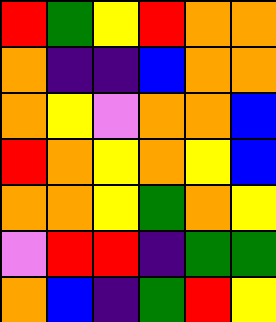[["red", "green", "yellow", "red", "orange", "orange"], ["orange", "indigo", "indigo", "blue", "orange", "orange"], ["orange", "yellow", "violet", "orange", "orange", "blue"], ["red", "orange", "yellow", "orange", "yellow", "blue"], ["orange", "orange", "yellow", "green", "orange", "yellow"], ["violet", "red", "red", "indigo", "green", "green"], ["orange", "blue", "indigo", "green", "red", "yellow"]]